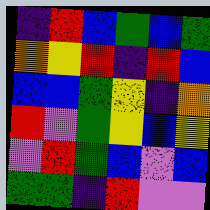[["indigo", "red", "blue", "green", "blue", "green"], ["orange", "yellow", "red", "indigo", "red", "blue"], ["blue", "blue", "green", "yellow", "indigo", "orange"], ["red", "violet", "green", "yellow", "blue", "yellow"], ["violet", "red", "green", "blue", "violet", "blue"], ["green", "green", "indigo", "red", "violet", "violet"]]